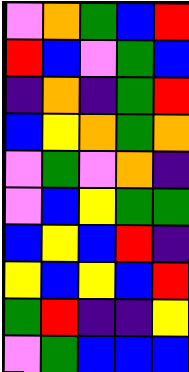[["violet", "orange", "green", "blue", "red"], ["red", "blue", "violet", "green", "blue"], ["indigo", "orange", "indigo", "green", "red"], ["blue", "yellow", "orange", "green", "orange"], ["violet", "green", "violet", "orange", "indigo"], ["violet", "blue", "yellow", "green", "green"], ["blue", "yellow", "blue", "red", "indigo"], ["yellow", "blue", "yellow", "blue", "red"], ["green", "red", "indigo", "indigo", "yellow"], ["violet", "green", "blue", "blue", "blue"]]